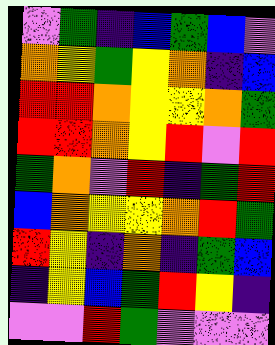[["violet", "green", "indigo", "blue", "green", "blue", "violet"], ["orange", "yellow", "green", "yellow", "orange", "indigo", "blue"], ["red", "red", "orange", "yellow", "yellow", "orange", "green"], ["red", "red", "orange", "yellow", "red", "violet", "red"], ["green", "orange", "violet", "red", "indigo", "green", "red"], ["blue", "orange", "yellow", "yellow", "orange", "red", "green"], ["red", "yellow", "indigo", "orange", "indigo", "green", "blue"], ["indigo", "yellow", "blue", "green", "red", "yellow", "indigo"], ["violet", "violet", "red", "green", "violet", "violet", "violet"]]